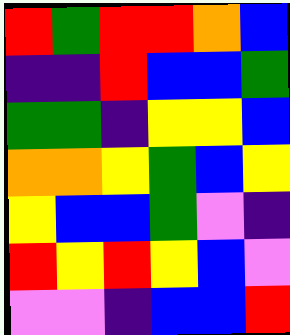[["red", "green", "red", "red", "orange", "blue"], ["indigo", "indigo", "red", "blue", "blue", "green"], ["green", "green", "indigo", "yellow", "yellow", "blue"], ["orange", "orange", "yellow", "green", "blue", "yellow"], ["yellow", "blue", "blue", "green", "violet", "indigo"], ["red", "yellow", "red", "yellow", "blue", "violet"], ["violet", "violet", "indigo", "blue", "blue", "red"]]